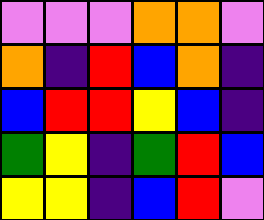[["violet", "violet", "violet", "orange", "orange", "violet"], ["orange", "indigo", "red", "blue", "orange", "indigo"], ["blue", "red", "red", "yellow", "blue", "indigo"], ["green", "yellow", "indigo", "green", "red", "blue"], ["yellow", "yellow", "indigo", "blue", "red", "violet"]]